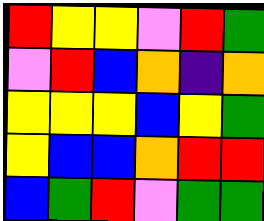[["red", "yellow", "yellow", "violet", "red", "green"], ["violet", "red", "blue", "orange", "indigo", "orange"], ["yellow", "yellow", "yellow", "blue", "yellow", "green"], ["yellow", "blue", "blue", "orange", "red", "red"], ["blue", "green", "red", "violet", "green", "green"]]